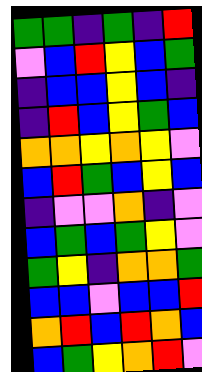[["green", "green", "indigo", "green", "indigo", "red"], ["violet", "blue", "red", "yellow", "blue", "green"], ["indigo", "blue", "blue", "yellow", "blue", "indigo"], ["indigo", "red", "blue", "yellow", "green", "blue"], ["orange", "orange", "yellow", "orange", "yellow", "violet"], ["blue", "red", "green", "blue", "yellow", "blue"], ["indigo", "violet", "violet", "orange", "indigo", "violet"], ["blue", "green", "blue", "green", "yellow", "violet"], ["green", "yellow", "indigo", "orange", "orange", "green"], ["blue", "blue", "violet", "blue", "blue", "red"], ["orange", "red", "blue", "red", "orange", "blue"], ["blue", "green", "yellow", "orange", "red", "violet"]]